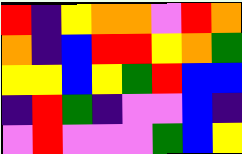[["red", "indigo", "yellow", "orange", "orange", "violet", "red", "orange"], ["orange", "indigo", "blue", "red", "red", "yellow", "orange", "green"], ["yellow", "yellow", "blue", "yellow", "green", "red", "blue", "blue"], ["indigo", "red", "green", "indigo", "violet", "violet", "blue", "indigo"], ["violet", "red", "violet", "violet", "violet", "green", "blue", "yellow"]]